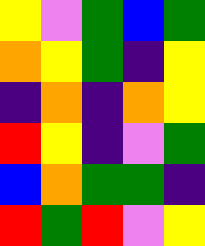[["yellow", "violet", "green", "blue", "green"], ["orange", "yellow", "green", "indigo", "yellow"], ["indigo", "orange", "indigo", "orange", "yellow"], ["red", "yellow", "indigo", "violet", "green"], ["blue", "orange", "green", "green", "indigo"], ["red", "green", "red", "violet", "yellow"]]